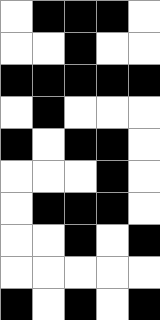[["white", "black", "black", "black", "white"], ["white", "white", "black", "white", "white"], ["black", "black", "black", "black", "black"], ["white", "black", "white", "white", "white"], ["black", "white", "black", "black", "white"], ["white", "white", "white", "black", "white"], ["white", "black", "black", "black", "white"], ["white", "white", "black", "white", "black"], ["white", "white", "white", "white", "white"], ["black", "white", "black", "white", "black"]]